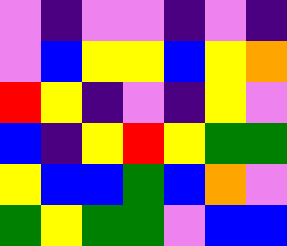[["violet", "indigo", "violet", "violet", "indigo", "violet", "indigo"], ["violet", "blue", "yellow", "yellow", "blue", "yellow", "orange"], ["red", "yellow", "indigo", "violet", "indigo", "yellow", "violet"], ["blue", "indigo", "yellow", "red", "yellow", "green", "green"], ["yellow", "blue", "blue", "green", "blue", "orange", "violet"], ["green", "yellow", "green", "green", "violet", "blue", "blue"]]